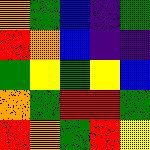[["orange", "green", "blue", "indigo", "green"], ["red", "orange", "blue", "indigo", "indigo"], ["green", "yellow", "green", "yellow", "blue"], ["orange", "green", "red", "red", "green"], ["red", "orange", "green", "red", "yellow"]]